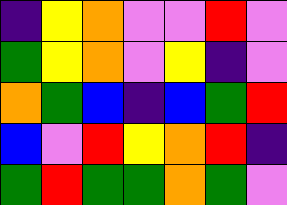[["indigo", "yellow", "orange", "violet", "violet", "red", "violet"], ["green", "yellow", "orange", "violet", "yellow", "indigo", "violet"], ["orange", "green", "blue", "indigo", "blue", "green", "red"], ["blue", "violet", "red", "yellow", "orange", "red", "indigo"], ["green", "red", "green", "green", "orange", "green", "violet"]]